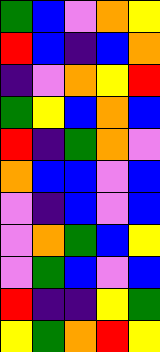[["green", "blue", "violet", "orange", "yellow"], ["red", "blue", "indigo", "blue", "orange"], ["indigo", "violet", "orange", "yellow", "red"], ["green", "yellow", "blue", "orange", "blue"], ["red", "indigo", "green", "orange", "violet"], ["orange", "blue", "blue", "violet", "blue"], ["violet", "indigo", "blue", "violet", "blue"], ["violet", "orange", "green", "blue", "yellow"], ["violet", "green", "blue", "violet", "blue"], ["red", "indigo", "indigo", "yellow", "green"], ["yellow", "green", "orange", "red", "yellow"]]